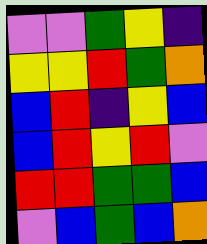[["violet", "violet", "green", "yellow", "indigo"], ["yellow", "yellow", "red", "green", "orange"], ["blue", "red", "indigo", "yellow", "blue"], ["blue", "red", "yellow", "red", "violet"], ["red", "red", "green", "green", "blue"], ["violet", "blue", "green", "blue", "orange"]]